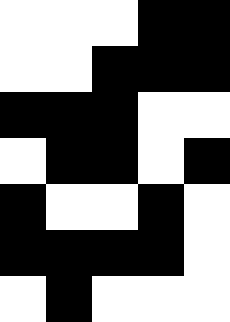[["white", "white", "white", "black", "black"], ["white", "white", "black", "black", "black"], ["black", "black", "black", "white", "white"], ["white", "black", "black", "white", "black"], ["black", "white", "white", "black", "white"], ["black", "black", "black", "black", "white"], ["white", "black", "white", "white", "white"]]